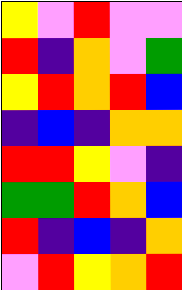[["yellow", "violet", "red", "violet", "violet"], ["red", "indigo", "orange", "violet", "green"], ["yellow", "red", "orange", "red", "blue"], ["indigo", "blue", "indigo", "orange", "orange"], ["red", "red", "yellow", "violet", "indigo"], ["green", "green", "red", "orange", "blue"], ["red", "indigo", "blue", "indigo", "orange"], ["violet", "red", "yellow", "orange", "red"]]